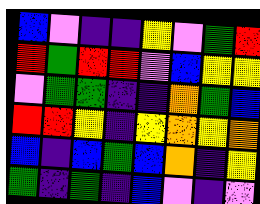[["blue", "violet", "indigo", "indigo", "yellow", "violet", "green", "red"], ["red", "green", "red", "red", "violet", "blue", "yellow", "yellow"], ["violet", "green", "green", "indigo", "indigo", "orange", "green", "blue"], ["red", "red", "yellow", "indigo", "yellow", "orange", "yellow", "orange"], ["blue", "indigo", "blue", "green", "blue", "orange", "indigo", "yellow"], ["green", "indigo", "green", "indigo", "blue", "violet", "indigo", "violet"]]